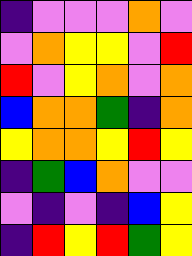[["indigo", "violet", "violet", "violet", "orange", "violet"], ["violet", "orange", "yellow", "yellow", "violet", "red"], ["red", "violet", "yellow", "orange", "violet", "orange"], ["blue", "orange", "orange", "green", "indigo", "orange"], ["yellow", "orange", "orange", "yellow", "red", "yellow"], ["indigo", "green", "blue", "orange", "violet", "violet"], ["violet", "indigo", "violet", "indigo", "blue", "yellow"], ["indigo", "red", "yellow", "red", "green", "yellow"]]